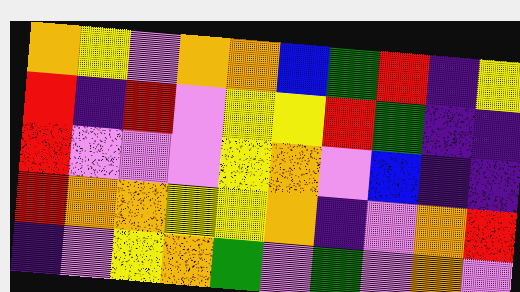[["orange", "yellow", "violet", "orange", "orange", "blue", "green", "red", "indigo", "yellow"], ["red", "indigo", "red", "violet", "yellow", "yellow", "red", "green", "indigo", "indigo"], ["red", "violet", "violet", "violet", "yellow", "orange", "violet", "blue", "indigo", "indigo"], ["red", "orange", "orange", "yellow", "yellow", "orange", "indigo", "violet", "orange", "red"], ["indigo", "violet", "yellow", "orange", "green", "violet", "green", "violet", "orange", "violet"]]